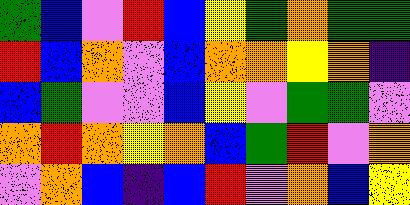[["green", "blue", "violet", "red", "blue", "yellow", "green", "orange", "green", "green"], ["red", "blue", "orange", "violet", "blue", "orange", "orange", "yellow", "orange", "indigo"], ["blue", "green", "violet", "violet", "blue", "yellow", "violet", "green", "green", "violet"], ["orange", "red", "orange", "yellow", "orange", "blue", "green", "red", "violet", "orange"], ["violet", "orange", "blue", "indigo", "blue", "red", "violet", "orange", "blue", "yellow"]]